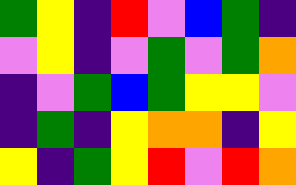[["green", "yellow", "indigo", "red", "violet", "blue", "green", "indigo"], ["violet", "yellow", "indigo", "violet", "green", "violet", "green", "orange"], ["indigo", "violet", "green", "blue", "green", "yellow", "yellow", "violet"], ["indigo", "green", "indigo", "yellow", "orange", "orange", "indigo", "yellow"], ["yellow", "indigo", "green", "yellow", "red", "violet", "red", "orange"]]